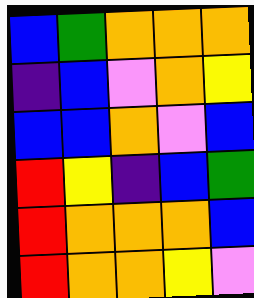[["blue", "green", "orange", "orange", "orange"], ["indigo", "blue", "violet", "orange", "yellow"], ["blue", "blue", "orange", "violet", "blue"], ["red", "yellow", "indigo", "blue", "green"], ["red", "orange", "orange", "orange", "blue"], ["red", "orange", "orange", "yellow", "violet"]]